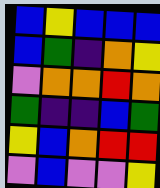[["blue", "yellow", "blue", "blue", "blue"], ["blue", "green", "indigo", "orange", "yellow"], ["violet", "orange", "orange", "red", "orange"], ["green", "indigo", "indigo", "blue", "green"], ["yellow", "blue", "orange", "red", "red"], ["violet", "blue", "violet", "violet", "yellow"]]